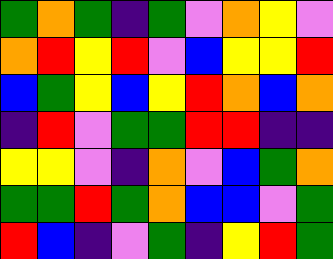[["green", "orange", "green", "indigo", "green", "violet", "orange", "yellow", "violet"], ["orange", "red", "yellow", "red", "violet", "blue", "yellow", "yellow", "red"], ["blue", "green", "yellow", "blue", "yellow", "red", "orange", "blue", "orange"], ["indigo", "red", "violet", "green", "green", "red", "red", "indigo", "indigo"], ["yellow", "yellow", "violet", "indigo", "orange", "violet", "blue", "green", "orange"], ["green", "green", "red", "green", "orange", "blue", "blue", "violet", "green"], ["red", "blue", "indigo", "violet", "green", "indigo", "yellow", "red", "green"]]